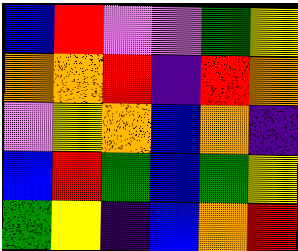[["blue", "red", "violet", "violet", "green", "yellow"], ["orange", "orange", "red", "indigo", "red", "orange"], ["violet", "yellow", "orange", "blue", "orange", "indigo"], ["blue", "red", "green", "blue", "green", "yellow"], ["green", "yellow", "indigo", "blue", "orange", "red"]]